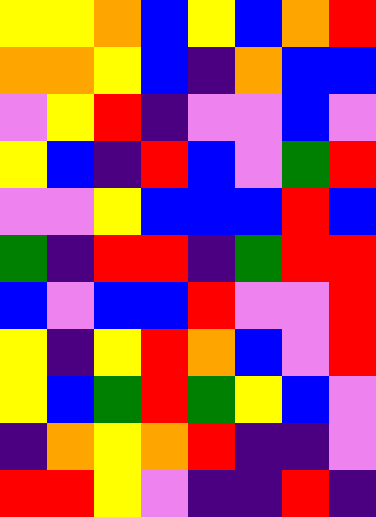[["yellow", "yellow", "orange", "blue", "yellow", "blue", "orange", "red"], ["orange", "orange", "yellow", "blue", "indigo", "orange", "blue", "blue"], ["violet", "yellow", "red", "indigo", "violet", "violet", "blue", "violet"], ["yellow", "blue", "indigo", "red", "blue", "violet", "green", "red"], ["violet", "violet", "yellow", "blue", "blue", "blue", "red", "blue"], ["green", "indigo", "red", "red", "indigo", "green", "red", "red"], ["blue", "violet", "blue", "blue", "red", "violet", "violet", "red"], ["yellow", "indigo", "yellow", "red", "orange", "blue", "violet", "red"], ["yellow", "blue", "green", "red", "green", "yellow", "blue", "violet"], ["indigo", "orange", "yellow", "orange", "red", "indigo", "indigo", "violet"], ["red", "red", "yellow", "violet", "indigo", "indigo", "red", "indigo"]]